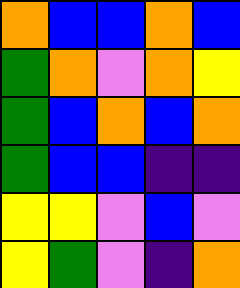[["orange", "blue", "blue", "orange", "blue"], ["green", "orange", "violet", "orange", "yellow"], ["green", "blue", "orange", "blue", "orange"], ["green", "blue", "blue", "indigo", "indigo"], ["yellow", "yellow", "violet", "blue", "violet"], ["yellow", "green", "violet", "indigo", "orange"]]